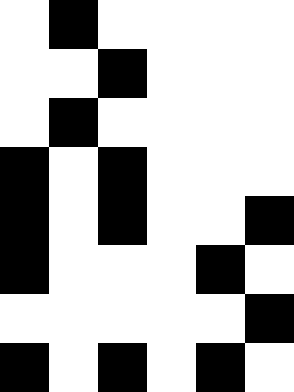[["white", "black", "white", "white", "white", "white"], ["white", "white", "black", "white", "white", "white"], ["white", "black", "white", "white", "white", "white"], ["black", "white", "black", "white", "white", "white"], ["black", "white", "black", "white", "white", "black"], ["black", "white", "white", "white", "black", "white"], ["white", "white", "white", "white", "white", "black"], ["black", "white", "black", "white", "black", "white"]]